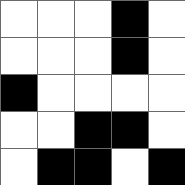[["white", "white", "white", "black", "white"], ["white", "white", "white", "black", "white"], ["black", "white", "white", "white", "white"], ["white", "white", "black", "black", "white"], ["white", "black", "black", "white", "black"]]